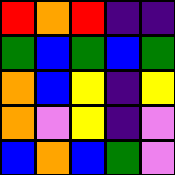[["red", "orange", "red", "indigo", "indigo"], ["green", "blue", "green", "blue", "green"], ["orange", "blue", "yellow", "indigo", "yellow"], ["orange", "violet", "yellow", "indigo", "violet"], ["blue", "orange", "blue", "green", "violet"]]